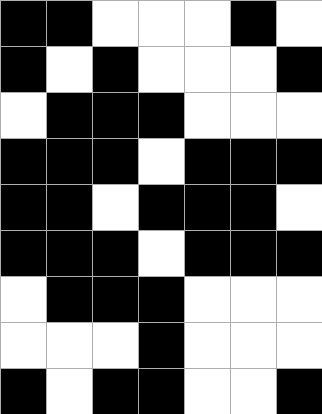[["black", "black", "white", "white", "white", "black", "white"], ["black", "white", "black", "white", "white", "white", "black"], ["white", "black", "black", "black", "white", "white", "white"], ["black", "black", "black", "white", "black", "black", "black"], ["black", "black", "white", "black", "black", "black", "white"], ["black", "black", "black", "white", "black", "black", "black"], ["white", "black", "black", "black", "white", "white", "white"], ["white", "white", "white", "black", "white", "white", "white"], ["black", "white", "black", "black", "white", "white", "black"]]